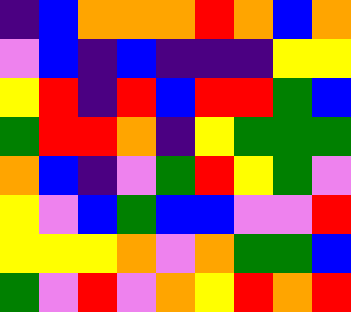[["indigo", "blue", "orange", "orange", "orange", "red", "orange", "blue", "orange"], ["violet", "blue", "indigo", "blue", "indigo", "indigo", "indigo", "yellow", "yellow"], ["yellow", "red", "indigo", "red", "blue", "red", "red", "green", "blue"], ["green", "red", "red", "orange", "indigo", "yellow", "green", "green", "green"], ["orange", "blue", "indigo", "violet", "green", "red", "yellow", "green", "violet"], ["yellow", "violet", "blue", "green", "blue", "blue", "violet", "violet", "red"], ["yellow", "yellow", "yellow", "orange", "violet", "orange", "green", "green", "blue"], ["green", "violet", "red", "violet", "orange", "yellow", "red", "orange", "red"]]